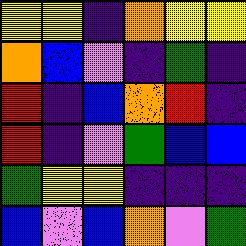[["yellow", "yellow", "indigo", "orange", "yellow", "yellow"], ["orange", "blue", "violet", "indigo", "green", "indigo"], ["red", "indigo", "blue", "orange", "red", "indigo"], ["red", "indigo", "violet", "green", "blue", "blue"], ["green", "yellow", "yellow", "indigo", "indigo", "indigo"], ["blue", "violet", "blue", "orange", "violet", "green"]]